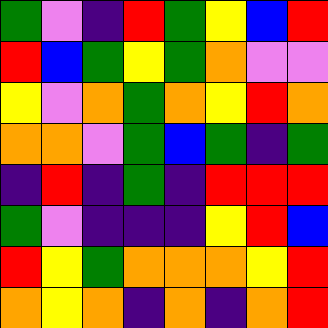[["green", "violet", "indigo", "red", "green", "yellow", "blue", "red"], ["red", "blue", "green", "yellow", "green", "orange", "violet", "violet"], ["yellow", "violet", "orange", "green", "orange", "yellow", "red", "orange"], ["orange", "orange", "violet", "green", "blue", "green", "indigo", "green"], ["indigo", "red", "indigo", "green", "indigo", "red", "red", "red"], ["green", "violet", "indigo", "indigo", "indigo", "yellow", "red", "blue"], ["red", "yellow", "green", "orange", "orange", "orange", "yellow", "red"], ["orange", "yellow", "orange", "indigo", "orange", "indigo", "orange", "red"]]